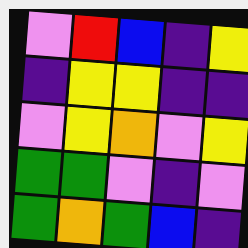[["violet", "red", "blue", "indigo", "yellow"], ["indigo", "yellow", "yellow", "indigo", "indigo"], ["violet", "yellow", "orange", "violet", "yellow"], ["green", "green", "violet", "indigo", "violet"], ["green", "orange", "green", "blue", "indigo"]]